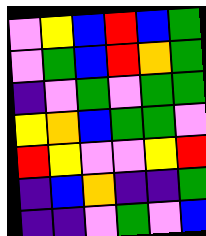[["violet", "yellow", "blue", "red", "blue", "green"], ["violet", "green", "blue", "red", "orange", "green"], ["indigo", "violet", "green", "violet", "green", "green"], ["yellow", "orange", "blue", "green", "green", "violet"], ["red", "yellow", "violet", "violet", "yellow", "red"], ["indigo", "blue", "orange", "indigo", "indigo", "green"], ["indigo", "indigo", "violet", "green", "violet", "blue"]]